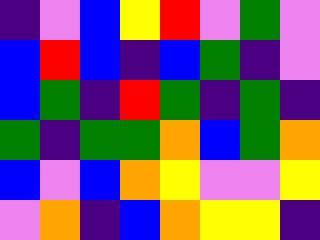[["indigo", "violet", "blue", "yellow", "red", "violet", "green", "violet"], ["blue", "red", "blue", "indigo", "blue", "green", "indigo", "violet"], ["blue", "green", "indigo", "red", "green", "indigo", "green", "indigo"], ["green", "indigo", "green", "green", "orange", "blue", "green", "orange"], ["blue", "violet", "blue", "orange", "yellow", "violet", "violet", "yellow"], ["violet", "orange", "indigo", "blue", "orange", "yellow", "yellow", "indigo"]]